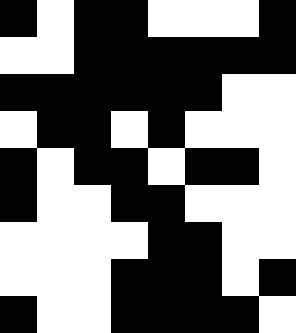[["black", "white", "black", "black", "white", "white", "white", "black"], ["white", "white", "black", "black", "black", "black", "black", "black"], ["black", "black", "black", "black", "black", "black", "white", "white"], ["white", "black", "black", "white", "black", "white", "white", "white"], ["black", "white", "black", "black", "white", "black", "black", "white"], ["black", "white", "white", "black", "black", "white", "white", "white"], ["white", "white", "white", "white", "black", "black", "white", "white"], ["white", "white", "white", "black", "black", "black", "white", "black"], ["black", "white", "white", "black", "black", "black", "black", "white"]]